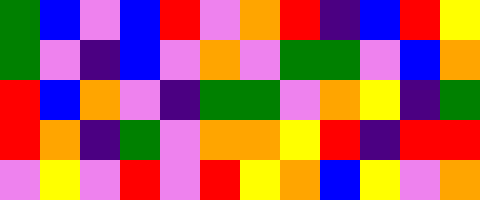[["green", "blue", "violet", "blue", "red", "violet", "orange", "red", "indigo", "blue", "red", "yellow"], ["green", "violet", "indigo", "blue", "violet", "orange", "violet", "green", "green", "violet", "blue", "orange"], ["red", "blue", "orange", "violet", "indigo", "green", "green", "violet", "orange", "yellow", "indigo", "green"], ["red", "orange", "indigo", "green", "violet", "orange", "orange", "yellow", "red", "indigo", "red", "red"], ["violet", "yellow", "violet", "red", "violet", "red", "yellow", "orange", "blue", "yellow", "violet", "orange"]]